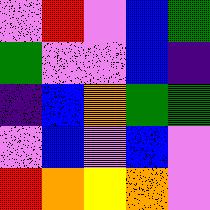[["violet", "red", "violet", "blue", "green"], ["green", "violet", "violet", "blue", "indigo"], ["indigo", "blue", "orange", "green", "green"], ["violet", "blue", "violet", "blue", "violet"], ["red", "orange", "yellow", "orange", "violet"]]